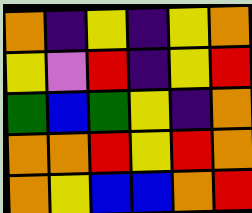[["orange", "indigo", "yellow", "indigo", "yellow", "orange"], ["yellow", "violet", "red", "indigo", "yellow", "red"], ["green", "blue", "green", "yellow", "indigo", "orange"], ["orange", "orange", "red", "yellow", "red", "orange"], ["orange", "yellow", "blue", "blue", "orange", "red"]]